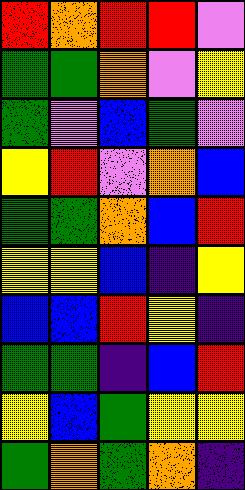[["red", "orange", "red", "red", "violet"], ["green", "green", "orange", "violet", "yellow"], ["green", "violet", "blue", "green", "violet"], ["yellow", "red", "violet", "orange", "blue"], ["green", "green", "orange", "blue", "red"], ["yellow", "yellow", "blue", "indigo", "yellow"], ["blue", "blue", "red", "yellow", "indigo"], ["green", "green", "indigo", "blue", "red"], ["yellow", "blue", "green", "yellow", "yellow"], ["green", "orange", "green", "orange", "indigo"]]